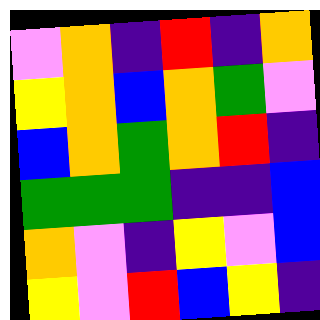[["violet", "orange", "indigo", "red", "indigo", "orange"], ["yellow", "orange", "blue", "orange", "green", "violet"], ["blue", "orange", "green", "orange", "red", "indigo"], ["green", "green", "green", "indigo", "indigo", "blue"], ["orange", "violet", "indigo", "yellow", "violet", "blue"], ["yellow", "violet", "red", "blue", "yellow", "indigo"]]